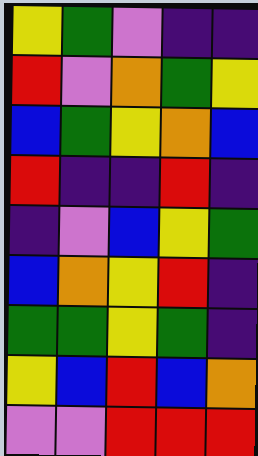[["yellow", "green", "violet", "indigo", "indigo"], ["red", "violet", "orange", "green", "yellow"], ["blue", "green", "yellow", "orange", "blue"], ["red", "indigo", "indigo", "red", "indigo"], ["indigo", "violet", "blue", "yellow", "green"], ["blue", "orange", "yellow", "red", "indigo"], ["green", "green", "yellow", "green", "indigo"], ["yellow", "blue", "red", "blue", "orange"], ["violet", "violet", "red", "red", "red"]]